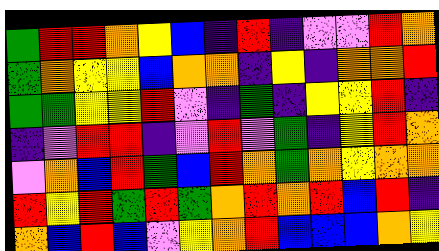[["green", "red", "red", "orange", "yellow", "blue", "indigo", "red", "indigo", "violet", "violet", "red", "orange"], ["green", "orange", "yellow", "yellow", "blue", "orange", "orange", "indigo", "yellow", "indigo", "orange", "orange", "red"], ["green", "green", "yellow", "yellow", "red", "violet", "indigo", "green", "indigo", "yellow", "yellow", "red", "indigo"], ["indigo", "violet", "red", "red", "indigo", "violet", "red", "violet", "green", "indigo", "yellow", "red", "orange"], ["violet", "orange", "blue", "red", "green", "blue", "red", "orange", "green", "orange", "yellow", "orange", "orange"], ["red", "yellow", "red", "green", "red", "green", "orange", "red", "orange", "red", "blue", "red", "indigo"], ["orange", "blue", "red", "blue", "violet", "yellow", "orange", "red", "blue", "blue", "blue", "orange", "yellow"]]